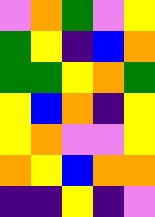[["violet", "orange", "green", "violet", "yellow"], ["green", "yellow", "indigo", "blue", "orange"], ["green", "green", "yellow", "orange", "green"], ["yellow", "blue", "orange", "indigo", "yellow"], ["yellow", "orange", "violet", "violet", "yellow"], ["orange", "yellow", "blue", "orange", "orange"], ["indigo", "indigo", "yellow", "indigo", "violet"]]